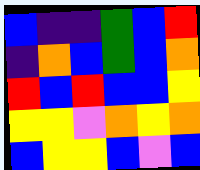[["blue", "indigo", "indigo", "green", "blue", "red"], ["indigo", "orange", "blue", "green", "blue", "orange"], ["red", "blue", "red", "blue", "blue", "yellow"], ["yellow", "yellow", "violet", "orange", "yellow", "orange"], ["blue", "yellow", "yellow", "blue", "violet", "blue"]]